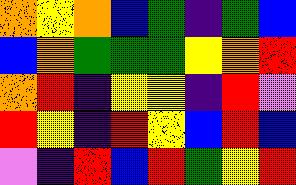[["orange", "yellow", "orange", "blue", "green", "indigo", "green", "blue"], ["blue", "orange", "green", "green", "green", "yellow", "orange", "red"], ["orange", "red", "indigo", "yellow", "yellow", "indigo", "red", "violet"], ["red", "yellow", "indigo", "red", "yellow", "blue", "red", "blue"], ["violet", "indigo", "red", "blue", "red", "green", "yellow", "red"]]